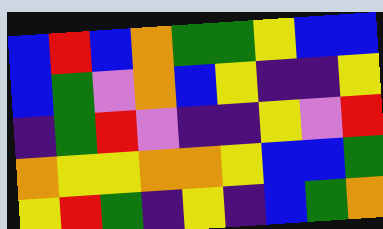[["blue", "red", "blue", "orange", "green", "green", "yellow", "blue", "blue"], ["blue", "green", "violet", "orange", "blue", "yellow", "indigo", "indigo", "yellow"], ["indigo", "green", "red", "violet", "indigo", "indigo", "yellow", "violet", "red"], ["orange", "yellow", "yellow", "orange", "orange", "yellow", "blue", "blue", "green"], ["yellow", "red", "green", "indigo", "yellow", "indigo", "blue", "green", "orange"]]